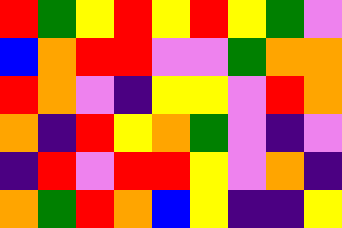[["red", "green", "yellow", "red", "yellow", "red", "yellow", "green", "violet"], ["blue", "orange", "red", "red", "violet", "violet", "green", "orange", "orange"], ["red", "orange", "violet", "indigo", "yellow", "yellow", "violet", "red", "orange"], ["orange", "indigo", "red", "yellow", "orange", "green", "violet", "indigo", "violet"], ["indigo", "red", "violet", "red", "red", "yellow", "violet", "orange", "indigo"], ["orange", "green", "red", "orange", "blue", "yellow", "indigo", "indigo", "yellow"]]